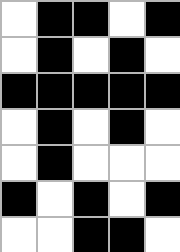[["white", "black", "black", "white", "black"], ["white", "black", "white", "black", "white"], ["black", "black", "black", "black", "black"], ["white", "black", "white", "black", "white"], ["white", "black", "white", "white", "white"], ["black", "white", "black", "white", "black"], ["white", "white", "black", "black", "white"]]